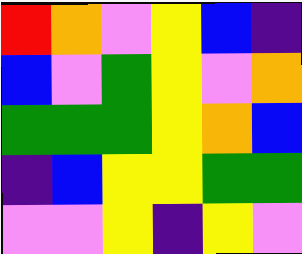[["red", "orange", "violet", "yellow", "blue", "indigo"], ["blue", "violet", "green", "yellow", "violet", "orange"], ["green", "green", "green", "yellow", "orange", "blue"], ["indigo", "blue", "yellow", "yellow", "green", "green"], ["violet", "violet", "yellow", "indigo", "yellow", "violet"]]